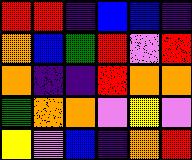[["red", "red", "indigo", "blue", "blue", "indigo"], ["orange", "blue", "green", "red", "violet", "red"], ["orange", "indigo", "indigo", "red", "orange", "orange"], ["green", "orange", "orange", "violet", "yellow", "violet"], ["yellow", "violet", "blue", "indigo", "orange", "red"]]